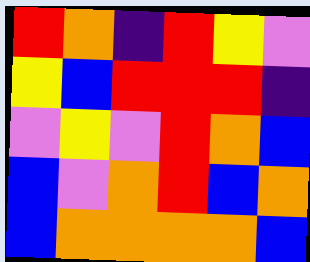[["red", "orange", "indigo", "red", "yellow", "violet"], ["yellow", "blue", "red", "red", "red", "indigo"], ["violet", "yellow", "violet", "red", "orange", "blue"], ["blue", "violet", "orange", "red", "blue", "orange"], ["blue", "orange", "orange", "orange", "orange", "blue"]]